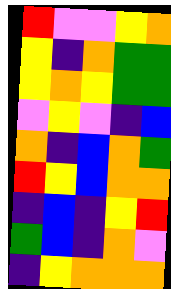[["red", "violet", "violet", "yellow", "orange"], ["yellow", "indigo", "orange", "green", "green"], ["yellow", "orange", "yellow", "green", "green"], ["violet", "yellow", "violet", "indigo", "blue"], ["orange", "indigo", "blue", "orange", "green"], ["red", "yellow", "blue", "orange", "orange"], ["indigo", "blue", "indigo", "yellow", "red"], ["green", "blue", "indigo", "orange", "violet"], ["indigo", "yellow", "orange", "orange", "orange"]]